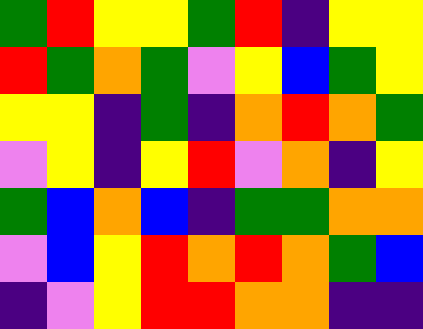[["green", "red", "yellow", "yellow", "green", "red", "indigo", "yellow", "yellow"], ["red", "green", "orange", "green", "violet", "yellow", "blue", "green", "yellow"], ["yellow", "yellow", "indigo", "green", "indigo", "orange", "red", "orange", "green"], ["violet", "yellow", "indigo", "yellow", "red", "violet", "orange", "indigo", "yellow"], ["green", "blue", "orange", "blue", "indigo", "green", "green", "orange", "orange"], ["violet", "blue", "yellow", "red", "orange", "red", "orange", "green", "blue"], ["indigo", "violet", "yellow", "red", "red", "orange", "orange", "indigo", "indigo"]]